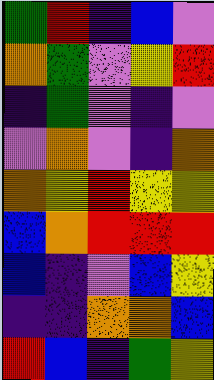[["green", "red", "indigo", "blue", "violet"], ["orange", "green", "violet", "yellow", "red"], ["indigo", "green", "violet", "indigo", "violet"], ["violet", "orange", "violet", "indigo", "orange"], ["orange", "yellow", "red", "yellow", "yellow"], ["blue", "orange", "red", "red", "red"], ["blue", "indigo", "violet", "blue", "yellow"], ["indigo", "indigo", "orange", "orange", "blue"], ["red", "blue", "indigo", "green", "yellow"]]